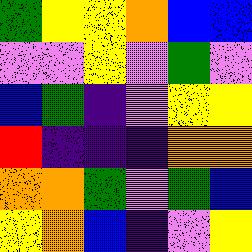[["green", "yellow", "yellow", "orange", "blue", "blue"], ["violet", "violet", "yellow", "violet", "green", "violet"], ["blue", "green", "indigo", "violet", "yellow", "yellow"], ["red", "indigo", "indigo", "indigo", "orange", "orange"], ["orange", "orange", "green", "violet", "green", "blue"], ["yellow", "orange", "blue", "indigo", "violet", "yellow"]]